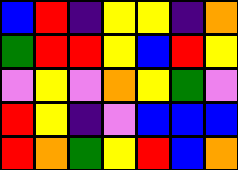[["blue", "red", "indigo", "yellow", "yellow", "indigo", "orange"], ["green", "red", "red", "yellow", "blue", "red", "yellow"], ["violet", "yellow", "violet", "orange", "yellow", "green", "violet"], ["red", "yellow", "indigo", "violet", "blue", "blue", "blue"], ["red", "orange", "green", "yellow", "red", "blue", "orange"]]